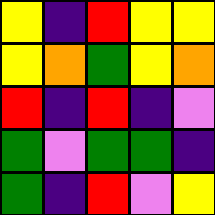[["yellow", "indigo", "red", "yellow", "yellow"], ["yellow", "orange", "green", "yellow", "orange"], ["red", "indigo", "red", "indigo", "violet"], ["green", "violet", "green", "green", "indigo"], ["green", "indigo", "red", "violet", "yellow"]]